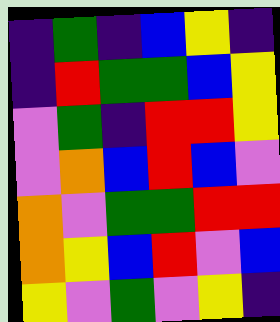[["indigo", "green", "indigo", "blue", "yellow", "indigo"], ["indigo", "red", "green", "green", "blue", "yellow"], ["violet", "green", "indigo", "red", "red", "yellow"], ["violet", "orange", "blue", "red", "blue", "violet"], ["orange", "violet", "green", "green", "red", "red"], ["orange", "yellow", "blue", "red", "violet", "blue"], ["yellow", "violet", "green", "violet", "yellow", "indigo"]]